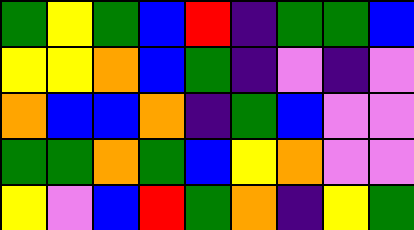[["green", "yellow", "green", "blue", "red", "indigo", "green", "green", "blue"], ["yellow", "yellow", "orange", "blue", "green", "indigo", "violet", "indigo", "violet"], ["orange", "blue", "blue", "orange", "indigo", "green", "blue", "violet", "violet"], ["green", "green", "orange", "green", "blue", "yellow", "orange", "violet", "violet"], ["yellow", "violet", "blue", "red", "green", "orange", "indigo", "yellow", "green"]]